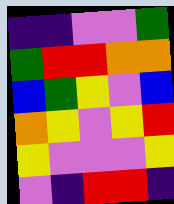[["indigo", "indigo", "violet", "violet", "green"], ["green", "red", "red", "orange", "orange"], ["blue", "green", "yellow", "violet", "blue"], ["orange", "yellow", "violet", "yellow", "red"], ["yellow", "violet", "violet", "violet", "yellow"], ["violet", "indigo", "red", "red", "indigo"]]